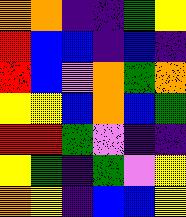[["orange", "orange", "indigo", "indigo", "green", "yellow"], ["red", "blue", "blue", "indigo", "blue", "indigo"], ["red", "blue", "violet", "orange", "green", "orange"], ["yellow", "yellow", "blue", "orange", "blue", "green"], ["red", "red", "green", "violet", "indigo", "indigo"], ["yellow", "green", "indigo", "green", "violet", "yellow"], ["orange", "yellow", "indigo", "blue", "blue", "yellow"]]